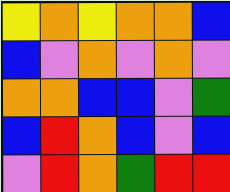[["yellow", "orange", "yellow", "orange", "orange", "blue"], ["blue", "violet", "orange", "violet", "orange", "violet"], ["orange", "orange", "blue", "blue", "violet", "green"], ["blue", "red", "orange", "blue", "violet", "blue"], ["violet", "red", "orange", "green", "red", "red"]]